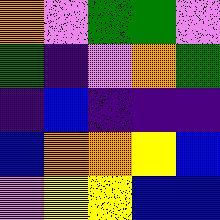[["orange", "violet", "green", "green", "violet"], ["green", "indigo", "violet", "orange", "green"], ["indigo", "blue", "indigo", "indigo", "indigo"], ["blue", "orange", "orange", "yellow", "blue"], ["violet", "yellow", "yellow", "blue", "blue"]]